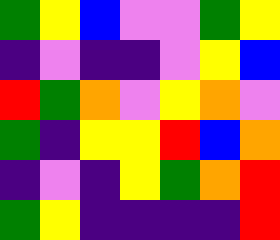[["green", "yellow", "blue", "violet", "violet", "green", "yellow"], ["indigo", "violet", "indigo", "indigo", "violet", "yellow", "blue"], ["red", "green", "orange", "violet", "yellow", "orange", "violet"], ["green", "indigo", "yellow", "yellow", "red", "blue", "orange"], ["indigo", "violet", "indigo", "yellow", "green", "orange", "red"], ["green", "yellow", "indigo", "indigo", "indigo", "indigo", "red"]]